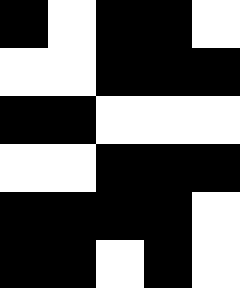[["black", "white", "black", "black", "white"], ["white", "white", "black", "black", "black"], ["black", "black", "white", "white", "white"], ["white", "white", "black", "black", "black"], ["black", "black", "black", "black", "white"], ["black", "black", "white", "black", "white"]]